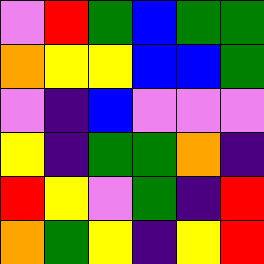[["violet", "red", "green", "blue", "green", "green"], ["orange", "yellow", "yellow", "blue", "blue", "green"], ["violet", "indigo", "blue", "violet", "violet", "violet"], ["yellow", "indigo", "green", "green", "orange", "indigo"], ["red", "yellow", "violet", "green", "indigo", "red"], ["orange", "green", "yellow", "indigo", "yellow", "red"]]